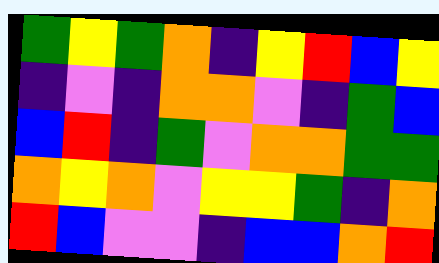[["green", "yellow", "green", "orange", "indigo", "yellow", "red", "blue", "yellow"], ["indigo", "violet", "indigo", "orange", "orange", "violet", "indigo", "green", "blue"], ["blue", "red", "indigo", "green", "violet", "orange", "orange", "green", "green"], ["orange", "yellow", "orange", "violet", "yellow", "yellow", "green", "indigo", "orange"], ["red", "blue", "violet", "violet", "indigo", "blue", "blue", "orange", "red"]]